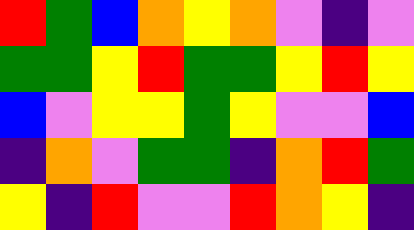[["red", "green", "blue", "orange", "yellow", "orange", "violet", "indigo", "violet"], ["green", "green", "yellow", "red", "green", "green", "yellow", "red", "yellow"], ["blue", "violet", "yellow", "yellow", "green", "yellow", "violet", "violet", "blue"], ["indigo", "orange", "violet", "green", "green", "indigo", "orange", "red", "green"], ["yellow", "indigo", "red", "violet", "violet", "red", "orange", "yellow", "indigo"]]